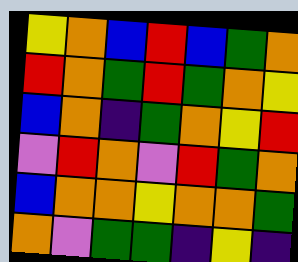[["yellow", "orange", "blue", "red", "blue", "green", "orange"], ["red", "orange", "green", "red", "green", "orange", "yellow"], ["blue", "orange", "indigo", "green", "orange", "yellow", "red"], ["violet", "red", "orange", "violet", "red", "green", "orange"], ["blue", "orange", "orange", "yellow", "orange", "orange", "green"], ["orange", "violet", "green", "green", "indigo", "yellow", "indigo"]]